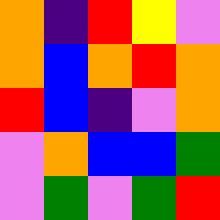[["orange", "indigo", "red", "yellow", "violet"], ["orange", "blue", "orange", "red", "orange"], ["red", "blue", "indigo", "violet", "orange"], ["violet", "orange", "blue", "blue", "green"], ["violet", "green", "violet", "green", "red"]]